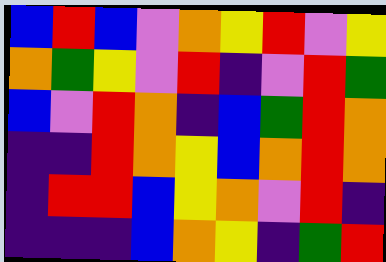[["blue", "red", "blue", "violet", "orange", "yellow", "red", "violet", "yellow"], ["orange", "green", "yellow", "violet", "red", "indigo", "violet", "red", "green"], ["blue", "violet", "red", "orange", "indigo", "blue", "green", "red", "orange"], ["indigo", "indigo", "red", "orange", "yellow", "blue", "orange", "red", "orange"], ["indigo", "red", "red", "blue", "yellow", "orange", "violet", "red", "indigo"], ["indigo", "indigo", "indigo", "blue", "orange", "yellow", "indigo", "green", "red"]]